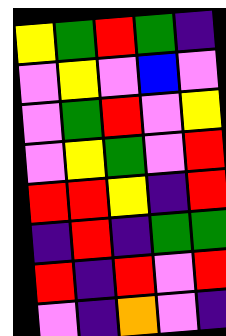[["yellow", "green", "red", "green", "indigo"], ["violet", "yellow", "violet", "blue", "violet"], ["violet", "green", "red", "violet", "yellow"], ["violet", "yellow", "green", "violet", "red"], ["red", "red", "yellow", "indigo", "red"], ["indigo", "red", "indigo", "green", "green"], ["red", "indigo", "red", "violet", "red"], ["violet", "indigo", "orange", "violet", "indigo"]]